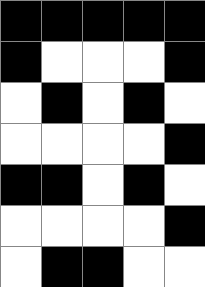[["black", "black", "black", "black", "black"], ["black", "white", "white", "white", "black"], ["white", "black", "white", "black", "white"], ["white", "white", "white", "white", "black"], ["black", "black", "white", "black", "white"], ["white", "white", "white", "white", "black"], ["white", "black", "black", "white", "white"]]